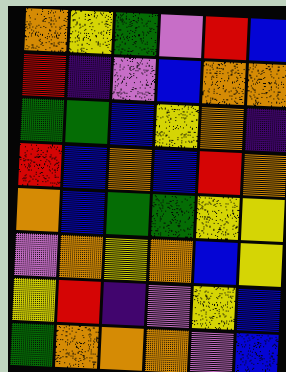[["orange", "yellow", "green", "violet", "red", "blue"], ["red", "indigo", "violet", "blue", "orange", "orange"], ["green", "green", "blue", "yellow", "orange", "indigo"], ["red", "blue", "orange", "blue", "red", "orange"], ["orange", "blue", "green", "green", "yellow", "yellow"], ["violet", "orange", "yellow", "orange", "blue", "yellow"], ["yellow", "red", "indigo", "violet", "yellow", "blue"], ["green", "orange", "orange", "orange", "violet", "blue"]]